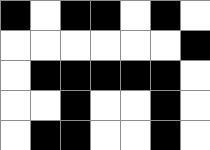[["black", "white", "black", "black", "white", "black", "white"], ["white", "white", "white", "white", "white", "white", "black"], ["white", "black", "black", "black", "black", "black", "white"], ["white", "white", "black", "white", "white", "black", "white"], ["white", "black", "black", "white", "white", "black", "white"]]